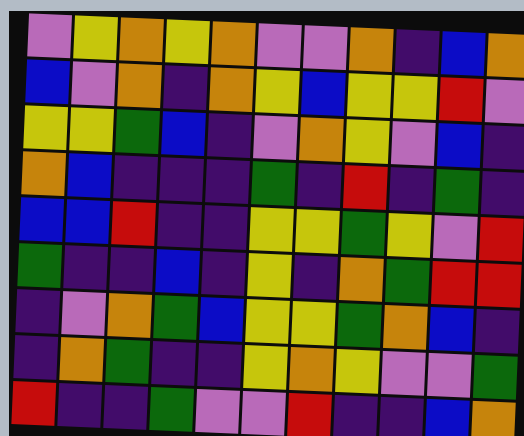[["violet", "yellow", "orange", "yellow", "orange", "violet", "violet", "orange", "indigo", "blue", "orange"], ["blue", "violet", "orange", "indigo", "orange", "yellow", "blue", "yellow", "yellow", "red", "violet"], ["yellow", "yellow", "green", "blue", "indigo", "violet", "orange", "yellow", "violet", "blue", "indigo"], ["orange", "blue", "indigo", "indigo", "indigo", "green", "indigo", "red", "indigo", "green", "indigo"], ["blue", "blue", "red", "indigo", "indigo", "yellow", "yellow", "green", "yellow", "violet", "red"], ["green", "indigo", "indigo", "blue", "indigo", "yellow", "indigo", "orange", "green", "red", "red"], ["indigo", "violet", "orange", "green", "blue", "yellow", "yellow", "green", "orange", "blue", "indigo"], ["indigo", "orange", "green", "indigo", "indigo", "yellow", "orange", "yellow", "violet", "violet", "green"], ["red", "indigo", "indigo", "green", "violet", "violet", "red", "indigo", "indigo", "blue", "orange"]]